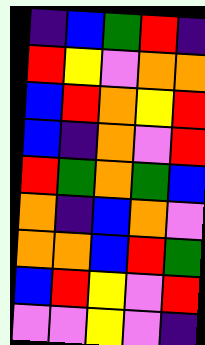[["indigo", "blue", "green", "red", "indigo"], ["red", "yellow", "violet", "orange", "orange"], ["blue", "red", "orange", "yellow", "red"], ["blue", "indigo", "orange", "violet", "red"], ["red", "green", "orange", "green", "blue"], ["orange", "indigo", "blue", "orange", "violet"], ["orange", "orange", "blue", "red", "green"], ["blue", "red", "yellow", "violet", "red"], ["violet", "violet", "yellow", "violet", "indigo"]]